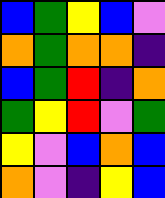[["blue", "green", "yellow", "blue", "violet"], ["orange", "green", "orange", "orange", "indigo"], ["blue", "green", "red", "indigo", "orange"], ["green", "yellow", "red", "violet", "green"], ["yellow", "violet", "blue", "orange", "blue"], ["orange", "violet", "indigo", "yellow", "blue"]]